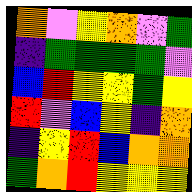[["orange", "violet", "yellow", "orange", "violet", "green"], ["indigo", "green", "green", "green", "green", "violet"], ["blue", "red", "yellow", "yellow", "green", "yellow"], ["red", "violet", "blue", "yellow", "indigo", "orange"], ["indigo", "yellow", "red", "blue", "orange", "orange"], ["green", "orange", "red", "yellow", "yellow", "yellow"]]